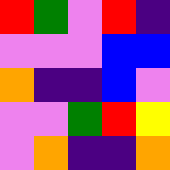[["red", "green", "violet", "red", "indigo"], ["violet", "violet", "violet", "blue", "blue"], ["orange", "indigo", "indigo", "blue", "violet"], ["violet", "violet", "green", "red", "yellow"], ["violet", "orange", "indigo", "indigo", "orange"]]